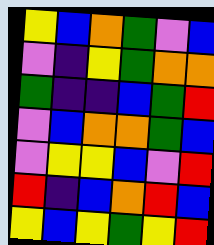[["yellow", "blue", "orange", "green", "violet", "blue"], ["violet", "indigo", "yellow", "green", "orange", "orange"], ["green", "indigo", "indigo", "blue", "green", "red"], ["violet", "blue", "orange", "orange", "green", "blue"], ["violet", "yellow", "yellow", "blue", "violet", "red"], ["red", "indigo", "blue", "orange", "red", "blue"], ["yellow", "blue", "yellow", "green", "yellow", "red"]]